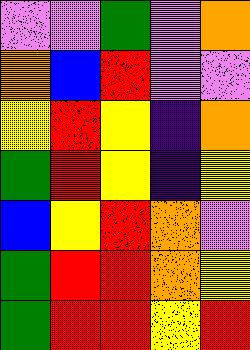[["violet", "violet", "green", "violet", "orange"], ["orange", "blue", "red", "violet", "violet"], ["yellow", "red", "yellow", "indigo", "orange"], ["green", "red", "yellow", "indigo", "yellow"], ["blue", "yellow", "red", "orange", "violet"], ["green", "red", "red", "orange", "yellow"], ["green", "red", "red", "yellow", "red"]]